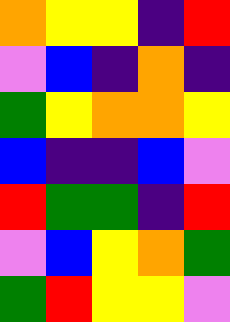[["orange", "yellow", "yellow", "indigo", "red"], ["violet", "blue", "indigo", "orange", "indigo"], ["green", "yellow", "orange", "orange", "yellow"], ["blue", "indigo", "indigo", "blue", "violet"], ["red", "green", "green", "indigo", "red"], ["violet", "blue", "yellow", "orange", "green"], ["green", "red", "yellow", "yellow", "violet"]]